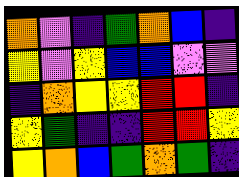[["orange", "violet", "indigo", "green", "orange", "blue", "indigo"], ["yellow", "violet", "yellow", "blue", "blue", "violet", "violet"], ["indigo", "orange", "yellow", "yellow", "red", "red", "indigo"], ["yellow", "green", "indigo", "indigo", "red", "red", "yellow"], ["yellow", "orange", "blue", "green", "orange", "green", "indigo"]]